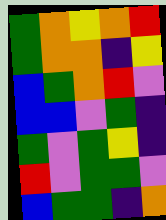[["green", "orange", "yellow", "orange", "red"], ["green", "orange", "orange", "indigo", "yellow"], ["blue", "green", "orange", "red", "violet"], ["blue", "blue", "violet", "green", "indigo"], ["green", "violet", "green", "yellow", "indigo"], ["red", "violet", "green", "green", "violet"], ["blue", "green", "green", "indigo", "orange"]]